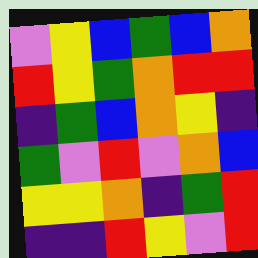[["violet", "yellow", "blue", "green", "blue", "orange"], ["red", "yellow", "green", "orange", "red", "red"], ["indigo", "green", "blue", "orange", "yellow", "indigo"], ["green", "violet", "red", "violet", "orange", "blue"], ["yellow", "yellow", "orange", "indigo", "green", "red"], ["indigo", "indigo", "red", "yellow", "violet", "red"]]